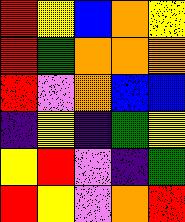[["red", "yellow", "blue", "orange", "yellow"], ["red", "green", "orange", "orange", "orange"], ["red", "violet", "orange", "blue", "blue"], ["indigo", "yellow", "indigo", "green", "yellow"], ["yellow", "red", "violet", "indigo", "green"], ["red", "yellow", "violet", "orange", "red"]]